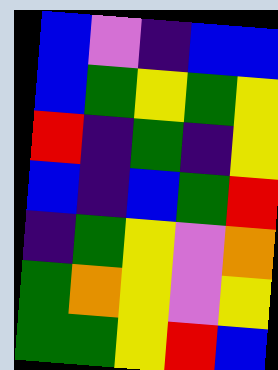[["blue", "violet", "indigo", "blue", "blue"], ["blue", "green", "yellow", "green", "yellow"], ["red", "indigo", "green", "indigo", "yellow"], ["blue", "indigo", "blue", "green", "red"], ["indigo", "green", "yellow", "violet", "orange"], ["green", "orange", "yellow", "violet", "yellow"], ["green", "green", "yellow", "red", "blue"]]